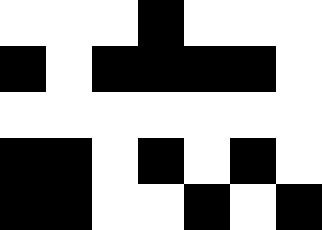[["white", "white", "white", "black", "white", "white", "white"], ["black", "white", "black", "black", "black", "black", "white"], ["white", "white", "white", "white", "white", "white", "white"], ["black", "black", "white", "black", "white", "black", "white"], ["black", "black", "white", "white", "black", "white", "black"]]